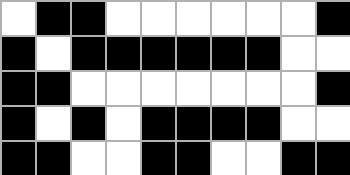[["white", "black", "black", "white", "white", "white", "white", "white", "white", "black"], ["black", "white", "black", "black", "black", "black", "black", "black", "white", "white"], ["black", "black", "white", "white", "white", "white", "white", "white", "white", "black"], ["black", "white", "black", "white", "black", "black", "black", "black", "white", "white"], ["black", "black", "white", "white", "black", "black", "white", "white", "black", "black"]]